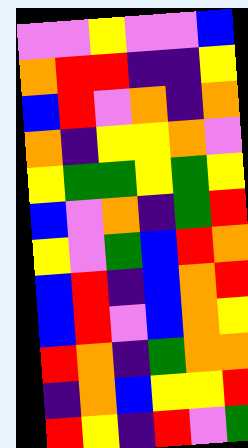[["violet", "violet", "yellow", "violet", "violet", "blue"], ["orange", "red", "red", "indigo", "indigo", "yellow"], ["blue", "red", "violet", "orange", "indigo", "orange"], ["orange", "indigo", "yellow", "yellow", "orange", "violet"], ["yellow", "green", "green", "yellow", "green", "yellow"], ["blue", "violet", "orange", "indigo", "green", "red"], ["yellow", "violet", "green", "blue", "red", "orange"], ["blue", "red", "indigo", "blue", "orange", "red"], ["blue", "red", "violet", "blue", "orange", "yellow"], ["red", "orange", "indigo", "green", "orange", "orange"], ["indigo", "orange", "blue", "yellow", "yellow", "red"], ["red", "yellow", "indigo", "red", "violet", "green"]]